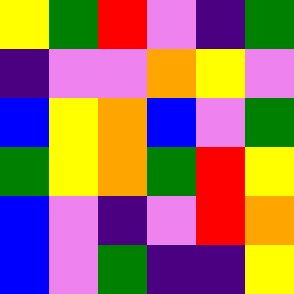[["yellow", "green", "red", "violet", "indigo", "green"], ["indigo", "violet", "violet", "orange", "yellow", "violet"], ["blue", "yellow", "orange", "blue", "violet", "green"], ["green", "yellow", "orange", "green", "red", "yellow"], ["blue", "violet", "indigo", "violet", "red", "orange"], ["blue", "violet", "green", "indigo", "indigo", "yellow"]]